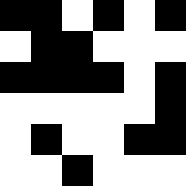[["black", "black", "white", "black", "white", "black"], ["white", "black", "black", "white", "white", "white"], ["black", "black", "black", "black", "white", "black"], ["white", "white", "white", "white", "white", "black"], ["white", "black", "white", "white", "black", "black"], ["white", "white", "black", "white", "white", "white"]]